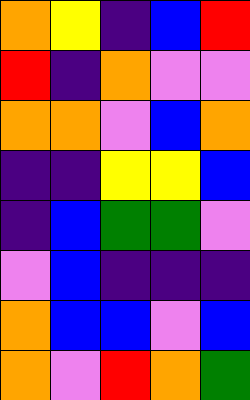[["orange", "yellow", "indigo", "blue", "red"], ["red", "indigo", "orange", "violet", "violet"], ["orange", "orange", "violet", "blue", "orange"], ["indigo", "indigo", "yellow", "yellow", "blue"], ["indigo", "blue", "green", "green", "violet"], ["violet", "blue", "indigo", "indigo", "indigo"], ["orange", "blue", "blue", "violet", "blue"], ["orange", "violet", "red", "orange", "green"]]